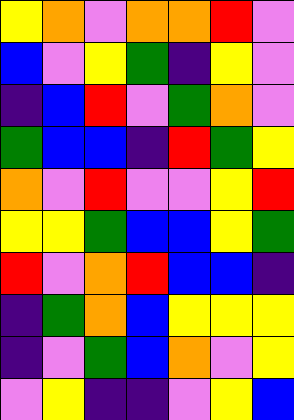[["yellow", "orange", "violet", "orange", "orange", "red", "violet"], ["blue", "violet", "yellow", "green", "indigo", "yellow", "violet"], ["indigo", "blue", "red", "violet", "green", "orange", "violet"], ["green", "blue", "blue", "indigo", "red", "green", "yellow"], ["orange", "violet", "red", "violet", "violet", "yellow", "red"], ["yellow", "yellow", "green", "blue", "blue", "yellow", "green"], ["red", "violet", "orange", "red", "blue", "blue", "indigo"], ["indigo", "green", "orange", "blue", "yellow", "yellow", "yellow"], ["indigo", "violet", "green", "blue", "orange", "violet", "yellow"], ["violet", "yellow", "indigo", "indigo", "violet", "yellow", "blue"]]